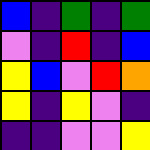[["blue", "indigo", "green", "indigo", "green"], ["violet", "indigo", "red", "indigo", "blue"], ["yellow", "blue", "violet", "red", "orange"], ["yellow", "indigo", "yellow", "violet", "indigo"], ["indigo", "indigo", "violet", "violet", "yellow"]]